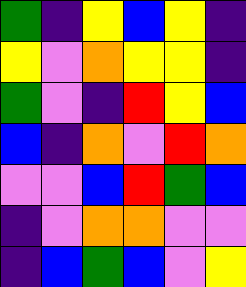[["green", "indigo", "yellow", "blue", "yellow", "indigo"], ["yellow", "violet", "orange", "yellow", "yellow", "indigo"], ["green", "violet", "indigo", "red", "yellow", "blue"], ["blue", "indigo", "orange", "violet", "red", "orange"], ["violet", "violet", "blue", "red", "green", "blue"], ["indigo", "violet", "orange", "orange", "violet", "violet"], ["indigo", "blue", "green", "blue", "violet", "yellow"]]